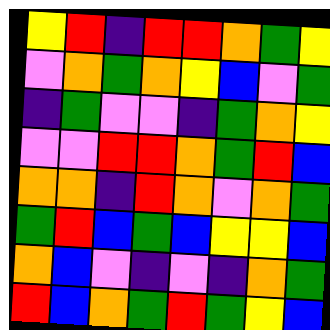[["yellow", "red", "indigo", "red", "red", "orange", "green", "yellow"], ["violet", "orange", "green", "orange", "yellow", "blue", "violet", "green"], ["indigo", "green", "violet", "violet", "indigo", "green", "orange", "yellow"], ["violet", "violet", "red", "red", "orange", "green", "red", "blue"], ["orange", "orange", "indigo", "red", "orange", "violet", "orange", "green"], ["green", "red", "blue", "green", "blue", "yellow", "yellow", "blue"], ["orange", "blue", "violet", "indigo", "violet", "indigo", "orange", "green"], ["red", "blue", "orange", "green", "red", "green", "yellow", "blue"]]